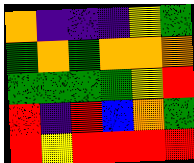[["orange", "indigo", "indigo", "indigo", "yellow", "green"], ["green", "orange", "green", "orange", "orange", "orange"], ["green", "green", "green", "green", "yellow", "red"], ["red", "indigo", "red", "blue", "orange", "green"], ["red", "yellow", "red", "red", "red", "red"]]